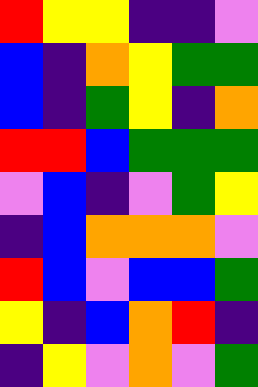[["red", "yellow", "yellow", "indigo", "indigo", "violet"], ["blue", "indigo", "orange", "yellow", "green", "green"], ["blue", "indigo", "green", "yellow", "indigo", "orange"], ["red", "red", "blue", "green", "green", "green"], ["violet", "blue", "indigo", "violet", "green", "yellow"], ["indigo", "blue", "orange", "orange", "orange", "violet"], ["red", "blue", "violet", "blue", "blue", "green"], ["yellow", "indigo", "blue", "orange", "red", "indigo"], ["indigo", "yellow", "violet", "orange", "violet", "green"]]